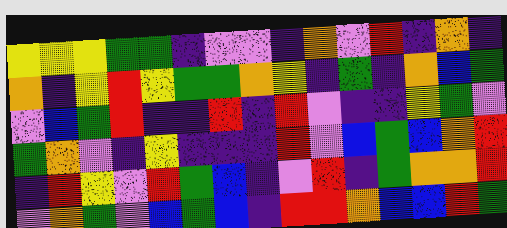[["yellow", "yellow", "yellow", "green", "green", "indigo", "violet", "violet", "indigo", "orange", "violet", "red", "indigo", "orange", "indigo"], ["orange", "indigo", "yellow", "red", "yellow", "green", "green", "orange", "yellow", "indigo", "green", "indigo", "orange", "blue", "green"], ["violet", "blue", "green", "red", "indigo", "indigo", "red", "indigo", "red", "violet", "indigo", "indigo", "yellow", "green", "violet"], ["green", "orange", "violet", "indigo", "yellow", "indigo", "indigo", "indigo", "red", "violet", "blue", "green", "blue", "orange", "red"], ["indigo", "red", "yellow", "violet", "red", "green", "blue", "indigo", "violet", "red", "indigo", "green", "orange", "orange", "red"], ["violet", "orange", "green", "violet", "blue", "green", "blue", "indigo", "red", "red", "orange", "blue", "blue", "red", "green"]]